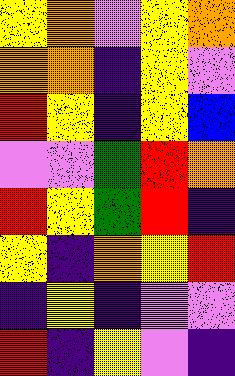[["yellow", "orange", "violet", "yellow", "orange"], ["orange", "orange", "indigo", "yellow", "violet"], ["red", "yellow", "indigo", "yellow", "blue"], ["violet", "violet", "green", "red", "orange"], ["red", "yellow", "green", "red", "indigo"], ["yellow", "indigo", "orange", "yellow", "red"], ["indigo", "yellow", "indigo", "violet", "violet"], ["red", "indigo", "yellow", "violet", "indigo"]]